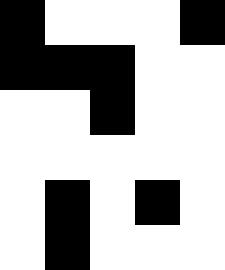[["black", "white", "white", "white", "black"], ["black", "black", "black", "white", "white"], ["white", "white", "black", "white", "white"], ["white", "white", "white", "white", "white"], ["white", "black", "white", "black", "white"], ["white", "black", "white", "white", "white"]]